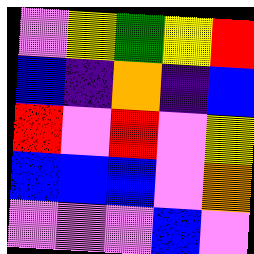[["violet", "yellow", "green", "yellow", "red"], ["blue", "indigo", "orange", "indigo", "blue"], ["red", "violet", "red", "violet", "yellow"], ["blue", "blue", "blue", "violet", "orange"], ["violet", "violet", "violet", "blue", "violet"]]